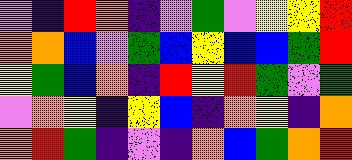[["violet", "indigo", "red", "orange", "indigo", "violet", "green", "violet", "yellow", "yellow", "red"], ["orange", "orange", "blue", "violet", "green", "blue", "yellow", "blue", "blue", "green", "red"], ["yellow", "green", "blue", "orange", "indigo", "red", "yellow", "red", "green", "violet", "green"], ["violet", "orange", "yellow", "indigo", "yellow", "blue", "indigo", "orange", "yellow", "indigo", "orange"], ["orange", "red", "green", "indigo", "violet", "indigo", "orange", "blue", "green", "orange", "red"]]